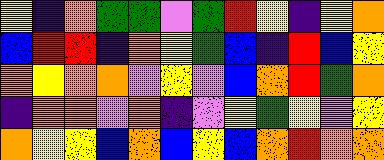[["yellow", "indigo", "orange", "green", "green", "violet", "green", "red", "yellow", "indigo", "yellow", "orange"], ["blue", "red", "red", "indigo", "orange", "yellow", "green", "blue", "indigo", "red", "blue", "yellow"], ["orange", "yellow", "orange", "orange", "violet", "yellow", "violet", "blue", "orange", "red", "green", "orange"], ["indigo", "orange", "orange", "violet", "orange", "indigo", "violet", "yellow", "green", "yellow", "violet", "yellow"], ["orange", "yellow", "yellow", "blue", "orange", "blue", "yellow", "blue", "orange", "red", "orange", "orange"]]